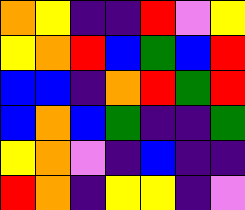[["orange", "yellow", "indigo", "indigo", "red", "violet", "yellow"], ["yellow", "orange", "red", "blue", "green", "blue", "red"], ["blue", "blue", "indigo", "orange", "red", "green", "red"], ["blue", "orange", "blue", "green", "indigo", "indigo", "green"], ["yellow", "orange", "violet", "indigo", "blue", "indigo", "indigo"], ["red", "orange", "indigo", "yellow", "yellow", "indigo", "violet"]]